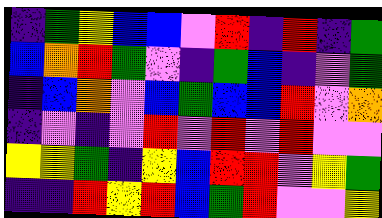[["indigo", "green", "yellow", "blue", "blue", "violet", "red", "indigo", "red", "indigo", "green"], ["blue", "orange", "red", "green", "violet", "indigo", "green", "blue", "indigo", "violet", "green"], ["indigo", "blue", "orange", "violet", "blue", "green", "blue", "blue", "red", "violet", "orange"], ["indigo", "violet", "indigo", "violet", "red", "violet", "red", "violet", "red", "violet", "violet"], ["yellow", "yellow", "green", "indigo", "yellow", "blue", "red", "red", "violet", "yellow", "green"], ["indigo", "indigo", "red", "yellow", "red", "blue", "green", "red", "violet", "violet", "yellow"]]